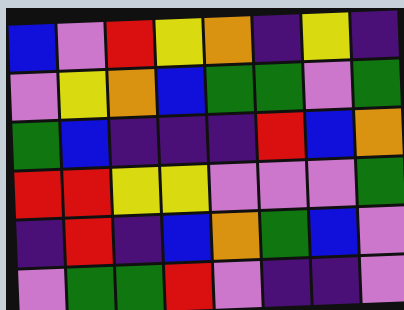[["blue", "violet", "red", "yellow", "orange", "indigo", "yellow", "indigo"], ["violet", "yellow", "orange", "blue", "green", "green", "violet", "green"], ["green", "blue", "indigo", "indigo", "indigo", "red", "blue", "orange"], ["red", "red", "yellow", "yellow", "violet", "violet", "violet", "green"], ["indigo", "red", "indigo", "blue", "orange", "green", "blue", "violet"], ["violet", "green", "green", "red", "violet", "indigo", "indigo", "violet"]]